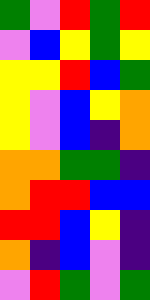[["green", "violet", "red", "green", "red"], ["violet", "blue", "yellow", "green", "yellow"], ["yellow", "yellow", "red", "blue", "green"], ["yellow", "violet", "blue", "yellow", "orange"], ["yellow", "violet", "blue", "indigo", "orange"], ["orange", "orange", "green", "green", "indigo"], ["orange", "red", "red", "blue", "blue"], ["red", "red", "blue", "yellow", "indigo"], ["orange", "indigo", "blue", "violet", "indigo"], ["violet", "red", "green", "violet", "green"]]